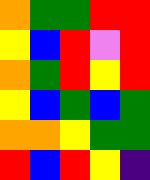[["orange", "green", "green", "red", "red"], ["yellow", "blue", "red", "violet", "red"], ["orange", "green", "red", "yellow", "red"], ["yellow", "blue", "green", "blue", "green"], ["orange", "orange", "yellow", "green", "green"], ["red", "blue", "red", "yellow", "indigo"]]